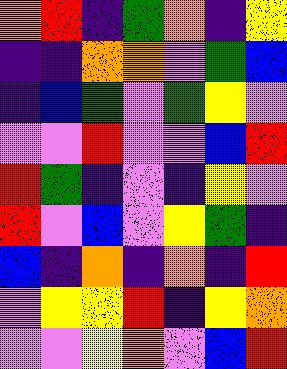[["orange", "red", "indigo", "green", "orange", "indigo", "yellow"], ["indigo", "indigo", "orange", "orange", "violet", "green", "blue"], ["indigo", "blue", "green", "violet", "green", "yellow", "violet"], ["violet", "violet", "red", "violet", "violet", "blue", "red"], ["red", "green", "indigo", "violet", "indigo", "yellow", "violet"], ["red", "violet", "blue", "violet", "yellow", "green", "indigo"], ["blue", "indigo", "orange", "indigo", "orange", "indigo", "red"], ["violet", "yellow", "yellow", "red", "indigo", "yellow", "orange"], ["violet", "violet", "yellow", "orange", "violet", "blue", "red"]]